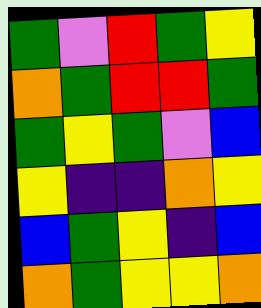[["green", "violet", "red", "green", "yellow"], ["orange", "green", "red", "red", "green"], ["green", "yellow", "green", "violet", "blue"], ["yellow", "indigo", "indigo", "orange", "yellow"], ["blue", "green", "yellow", "indigo", "blue"], ["orange", "green", "yellow", "yellow", "orange"]]